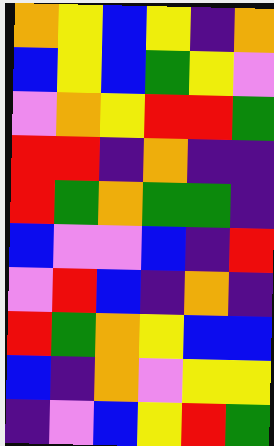[["orange", "yellow", "blue", "yellow", "indigo", "orange"], ["blue", "yellow", "blue", "green", "yellow", "violet"], ["violet", "orange", "yellow", "red", "red", "green"], ["red", "red", "indigo", "orange", "indigo", "indigo"], ["red", "green", "orange", "green", "green", "indigo"], ["blue", "violet", "violet", "blue", "indigo", "red"], ["violet", "red", "blue", "indigo", "orange", "indigo"], ["red", "green", "orange", "yellow", "blue", "blue"], ["blue", "indigo", "orange", "violet", "yellow", "yellow"], ["indigo", "violet", "blue", "yellow", "red", "green"]]